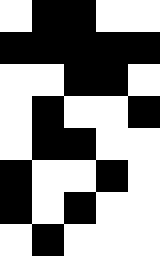[["white", "black", "black", "white", "white"], ["black", "black", "black", "black", "black"], ["white", "white", "black", "black", "white"], ["white", "black", "white", "white", "black"], ["white", "black", "black", "white", "white"], ["black", "white", "white", "black", "white"], ["black", "white", "black", "white", "white"], ["white", "black", "white", "white", "white"]]